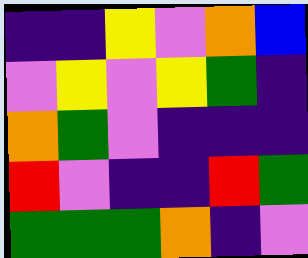[["indigo", "indigo", "yellow", "violet", "orange", "blue"], ["violet", "yellow", "violet", "yellow", "green", "indigo"], ["orange", "green", "violet", "indigo", "indigo", "indigo"], ["red", "violet", "indigo", "indigo", "red", "green"], ["green", "green", "green", "orange", "indigo", "violet"]]